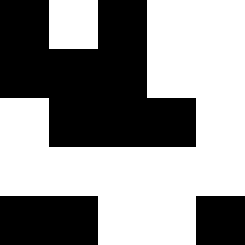[["black", "white", "black", "white", "white"], ["black", "black", "black", "white", "white"], ["white", "black", "black", "black", "white"], ["white", "white", "white", "white", "white"], ["black", "black", "white", "white", "black"]]